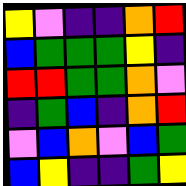[["yellow", "violet", "indigo", "indigo", "orange", "red"], ["blue", "green", "green", "green", "yellow", "indigo"], ["red", "red", "green", "green", "orange", "violet"], ["indigo", "green", "blue", "indigo", "orange", "red"], ["violet", "blue", "orange", "violet", "blue", "green"], ["blue", "yellow", "indigo", "indigo", "green", "yellow"]]